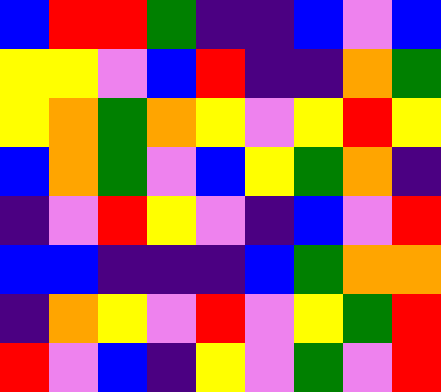[["blue", "red", "red", "green", "indigo", "indigo", "blue", "violet", "blue"], ["yellow", "yellow", "violet", "blue", "red", "indigo", "indigo", "orange", "green"], ["yellow", "orange", "green", "orange", "yellow", "violet", "yellow", "red", "yellow"], ["blue", "orange", "green", "violet", "blue", "yellow", "green", "orange", "indigo"], ["indigo", "violet", "red", "yellow", "violet", "indigo", "blue", "violet", "red"], ["blue", "blue", "indigo", "indigo", "indigo", "blue", "green", "orange", "orange"], ["indigo", "orange", "yellow", "violet", "red", "violet", "yellow", "green", "red"], ["red", "violet", "blue", "indigo", "yellow", "violet", "green", "violet", "red"]]